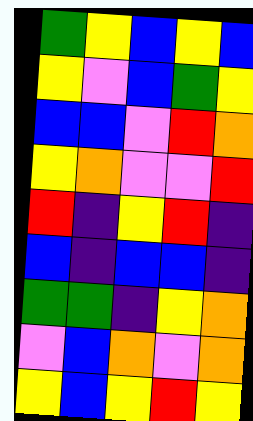[["green", "yellow", "blue", "yellow", "blue"], ["yellow", "violet", "blue", "green", "yellow"], ["blue", "blue", "violet", "red", "orange"], ["yellow", "orange", "violet", "violet", "red"], ["red", "indigo", "yellow", "red", "indigo"], ["blue", "indigo", "blue", "blue", "indigo"], ["green", "green", "indigo", "yellow", "orange"], ["violet", "blue", "orange", "violet", "orange"], ["yellow", "blue", "yellow", "red", "yellow"]]